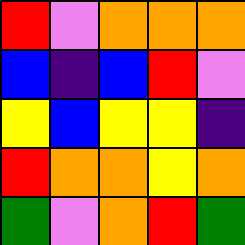[["red", "violet", "orange", "orange", "orange"], ["blue", "indigo", "blue", "red", "violet"], ["yellow", "blue", "yellow", "yellow", "indigo"], ["red", "orange", "orange", "yellow", "orange"], ["green", "violet", "orange", "red", "green"]]